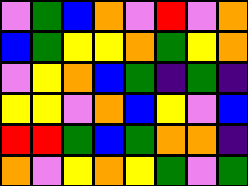[["violet", "green", "blue", "orange", "violet", "red", "violet", "orange"], ["blue", "green", "yellow", "yellow", "orange", "green", "yellow", "orange"], ["violet", "yellow", "orange", "blue", "green", "indigo", "green", "indigo"], ["yellow", "yellow", "violet", "orange", "blue", "yellow", "violet", "blue"], ["red", "red", "green", "blue", "green", "orange", "orange", "indigo"], ["orange", "violet", "yellow", "orange", "yellow", "green", "violet", "green"]]